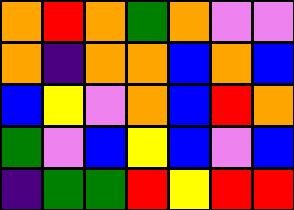[["orange", "red", "orange", "green", "orange", "violet", "violet"], ["orange", "indigo", "orange", "orange", "blue", "orange", "blue"], ["blue", "yellow", "violet", "orange", "blue", "red", "orange"], ["green", "violet", "blue", "yellow", "blue", "violet", "blue"], ["indigo", "green", "green", "red", "yellow", "red", "red"]]